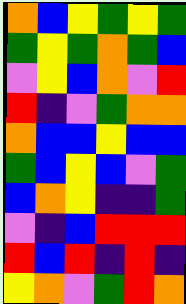[["orange", "blue", "yellow", "green", "yellow", "green"], ["green", "yellow", "green", "orange", "green", "blue"], ["violet", "yellow", "blue", "orange", "violet", "red"], ["red", "indigo", "violet", "green", "orange", "orange"], ["orange", "blue", "blue", "yellow", "blue", "blue"], ["green", "blue", "yellow", "blue", "violet", "green"], ["blue", "orange", "yellow", "indigo", "indigo", "green"], ["violet", "indigo", "blue", "red", "red", "red"], ["red", "blue", "red", "indigo", "red", "indigo"], ["yellow", "orange", "violet", "green", "red", "orange"]]